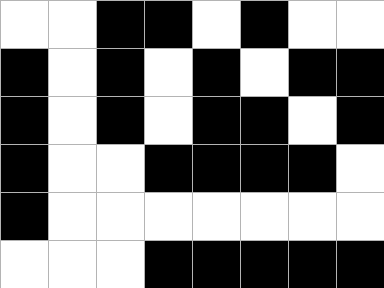[["white", "white", "black", "black", "white", "black", "white", "white"], ["black", "white", "black", "white", "black", "white", "black", "black"], ["black", "white", "black", "white", "black", "black", "white", "black"], ["black", "white", "white", "black", "black", "black", "black", "white"], ["black", "white", "white", "white", "white", "white", "white", "white"], ["white", "white", "white", "black", "black", "black", "black", "black"]]